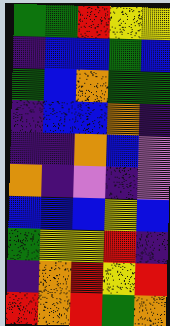[["green", "green", "red", "yellow", "yellow"], ["indigo", "blue", "blue", "green", "blue"], ["green", "blue", "orange", "green", "green"], ["indigo", "blue", "blue", "orange", "indigo"], ["indigo", "indigo", "orange", "blue", "violet"], ["orange", "indigo", "violet", "indigo", "violet"], ["blue", "blue", "blue", "yellow", "blue"], ["green", "yellow", "yellow", "red", "indigo"], ["indigo", "orange", "red", "yellow", "red"], ["red", "orange", "red", "green", "orange"]]